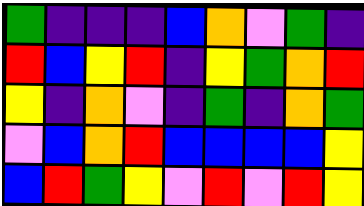[["green", "indigo", "indigo", "indigo", "blue", "orange", "violet", "green", "indigo"], ["red", "blue", "yellow", "red", "indigo", "yellow", "green", "orange", "red"], ["yellow", "indigo", "orange", "violet", "indigo", "green", "indigo", "orange", "green"], ["violet", "blue", "orange", "red", "blue", "blue", "blue", "blue", "yellow"], ["blue", "red", "green", "yellow", "violet", "red", "violet", "red", "yellow"]]